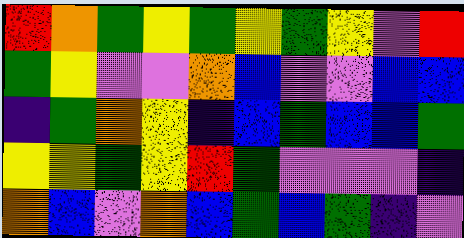[["red", "orange", "green", "yellow", "green", "yellow", "green", "yellow", "violet", "red"], ["green", "yellow", "violet", "violet", "orange", "blue", "violet", "violet", "blue", "blue"], ["indigo", "green", "orange", "yellow", "indigo", "blue", "green", "blue", "blue", "green"], ["yellow", "yellow", "green", "yellow", "red", "green", "violet", "violet", "violet", "indigo"], ["orange", "blue", "violet", "orange", "blue", "green", "blue", "green", "indigo", "violet"]]